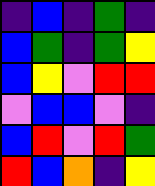[["indigo", "blue", "indigo", "green", "indigo"], ["blue", "green", "indigo", "green", "yellow"], ["blue", "yellow", "violet", "red", "red"], ["violet", "blue", "blue", "violet", "indigo"], ["blue", "red", "violet", "red", "green"], ["red", "blue", "orange", "indigo", "yellow"]]